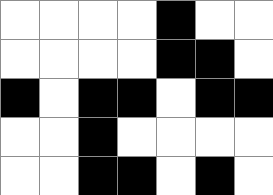[["white", "white", "white", "white", "black", "white", "white"], ["white", "white", "white", "white", "black", "black", "white"], ["black", "white", "black", "black", "white", "black", "black"], ["white", "white", "black", "white", "white", "white", "white"], ["white", "white", "black", "black", "white", "black", "white"]]